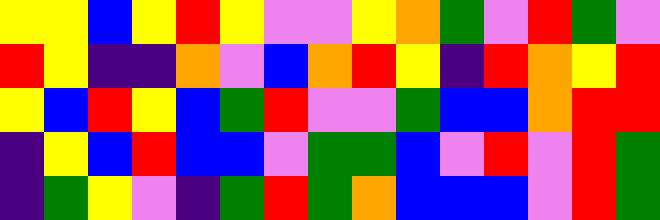[["yellow", "yellow", "blue", "yellow", "red", "yellow", "violet", "violet", "yellow", "orange", "green", "violet", "red", "green", "violet"], ["red", "yellow", "indigo", "indigo", "orange", "violet", "blue", "orange", "red", "yellow", "indigo", "red", "orange", "yellow", "red"], ["yellow", "blue", "red", "yellow", "blue", "green", "red", "violet", "violet", "green", "blue", "blue", "orange", "red", "red"], ["indigo", "yellow", "blue", "red", "blue", "blue", "violet", "green", "green", "blue", "violet", "red", "violet", "red", "green"], ["indigo", "green", "yellow", "violet", "indigo", "green", "red", "green", "orange", "blue", "blue", "blue", "violet", "red", "green"]]